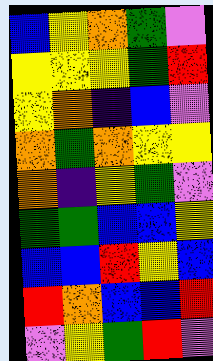[["blue", "yellow", "orange", "green", "violet"], ["yellow", "yellow", "yellow", "green", "red"], ["yellow", "orange", "indigo", "blue", "violet"], ["orange", "green", "orange", "yellow", "yellow"], ["orange", "indigo", "yellow", "green", "violet"], ["green", "green", "blue", "blue", "yellow"], ["blue", "blue", "red", "yellow", "blue"], ["red", "orange", "blue", "blue", "red"], ["violet", "yellow", "green", "red", "violet"]]